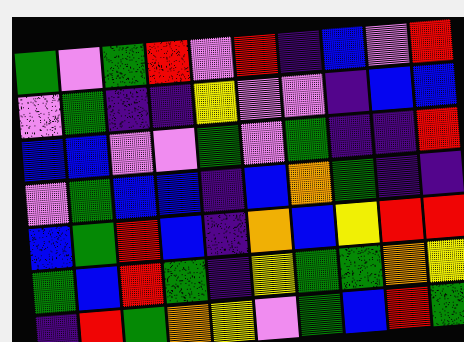[["green", "violet", "green", "red", "violet", "red", "indigo", "blue", "violet", "red"], ["violet", "green", "indigo", "indigo", "yellow", "violet", "violet", "indigo", "blue", "blue"], ["blue", "blue", "violet", "violet", "green", "violet", "green", "indigo", "indigo", "red"], ["violet", "green", "blue", "blue", "indigo", "blue", "orange", "green", "indigo", "indigo"], ["blue", "green", "red", "blue", "indigo", "orange", "blue", "yellow", "red", "red"], ["green", "blue", "red", "green", "indigo", "yellow", "green", "green", "orange", "yellow"], ["indigo", "red", "green", "orange", "yellow", "violet", "green", "blue", "red", "green"]]